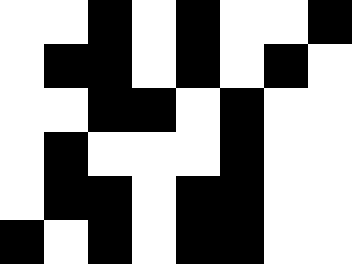[["white", "white", "black", "white", "black", "white", "white", "black"], ["white", "black", "black", "white", "black", "white", "black", "white"], ["white", "white", "black", "black", "white", "black", "white", "white"], ["white", "black", "white", "white", "white", "black", "white", "white"], ["white", "black", "black", "white", "black", "black", "white", "white"], ["black", "white", "black", "white", "black", "black", "white", "white"]]